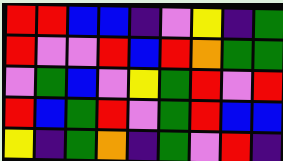[["red", "red", "blue", "blue", "indigo", "violet", "yellow", "indigo", "green"], ["red", "violet", "violet", "red", "blue", "red", "orange", "green", "green"], ["violet", "green", "blue", "violet", "yellow", "green", "red", "violet", "red"], ["red", "blue", "green", "red", "violet", "green", "red", "blue", "blue"], ["yellow", "indigo", "green", "orange", "indigo", "green", "violet", "red", "indigo"]]